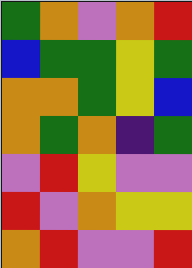[["green", "orange", "violet", "orange", "red"], ["blue", "green", "green", "yellow", "green"], ["orange", "orange", "green", "yellow", "blue"], ["orange", "green", "orange", "indigo", "green"], ["violet", "red", "yellow", "violet", "violet"], ["red", "violet", "orange", "yellow", "yellow"], ["orange", "red", "violet", "violet", "red"]]